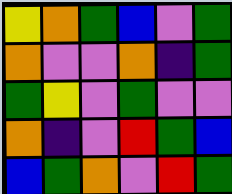[["yellow", "orange", "green", "blue", "violet", "green"], ["orange", "violet", "violet", "orange", "indigo", "green"], ["green", "yellow", "violet", "green", "violet", "violet"], ["orange", "indigo", "violet", "red", "green", "blue"], ["blue", "green", "orange", "violet", "red", "green"]]